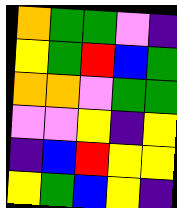[["orange", "green", "green", "violet", "indigo"], ["yellow", "green", "red", "blue", "green"], ["orange", "orange", "violet", "green", "green"], ["violet", "violet", "yellow", "indigo", "yellow"], ["indigo", "blue", "red", "yellow", "yellow"], ["yellow", "green", "blue", "yellow", "indigo"]]